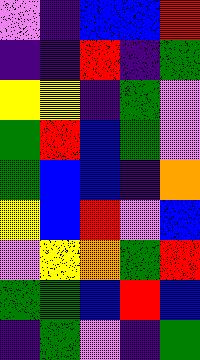[["violet", "indigo", "blue", "blue", "red"], ["indigo", "indigo", "red", "indigo", "green"], ["yellow", "yellow", "indigo", "green", "violet"], ["green", "red", "blue", "green", "violet"], ["green", "blue", "blue", "indigo", "orange"], ["yellow", "blue", "red", "violet", "blue"], ["violet", "yellow", "orange", "green", "red"], ["green", "green", "blue", "red", "blue"], ["indigo", "green", "violet", "indigo", "green"]]